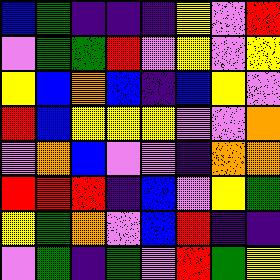[["blue", "green", "indigo", "indigo", "indigo", "yellow", "violet", "red"], ["violet", "green", "green", "red", "violet", "yellow", "violet", "yellow"], ["yellow", "blue", "orange", "blue", "indigo", "blue", "yellow", "violet"], ["red", "blue", "yellow", "yellow", "yellow", "violet", "violet", "orange"], ["violet", "orange", "blue", "violet", "violet", "indigo", "orange", "orange"], ["red", "red", "red", "indigo", "blue", "violet", "yellow", "green"], ["yellow", "green", "orange", "violet", "blue", "red", "indigo", "indigo"], ["violet", "green", "indigo", "green", "violet", "red", "green", "yellow"]]